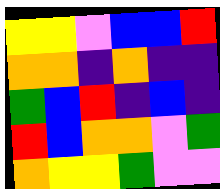[["yellow", "yellow", "violet", "blue", "blue", "red"], ["orange", "orange", "indigo", "orange", "indigo", "indigo"], ["green", "blue", "red", "indigo", "blue", "indigo"], ["red", "blue", "orange", "orange", "violet", "green"], ["orange", "yellow", "yellow", "green", "violet", "violet"]]